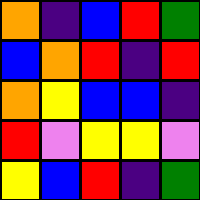[["orange", "indigo", "blue", "red", "green"], ["blue", "orange", "red", "indigo", "red"], ["orange", "yellow", "blue", "blue", "indigo"], ["red", "violet", "yellow", "yellow", "violet"], ["yellow", "blue", "red", "indigo", "green"]]